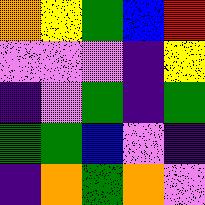[["orange", "yellow", "green", "blue", "red"], ["violet", "violet", "violet", "indigo", "yellow"], ["indigo", "violet", "green", "indigo", "green"], ["green", "green", "blue", "violet", "indigo"], ["indigo", "orange", "green", "orange", "violet"]]